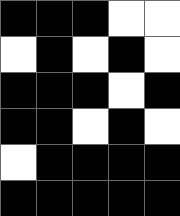[["black", "black", "black", "white", "white"], ["white", "black", "white", "black", "white"], ["black", "black", "black", "white", "black"], ["black", "black", "white", "black", "white"], ["white", "black", "black", "black", "black"], ["black", "black", "black", "black", "black"]]